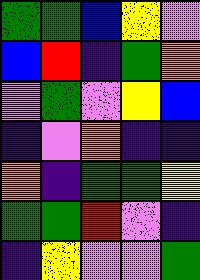[["green", "green", "blue", "yellow", "violet"], ["blue", "red", "indigo", "green", "orange"], ["violet", "green", "violet", "yellow", "blue"], ["indigo", "violet", "orange", "indigo", "indigo"], ["orange", "indigo", "green", "green", "yellow"], ["green", "green", "red", "violet", "indigo"], ["indigo", "yellow", "violet", "violet", "green"]]